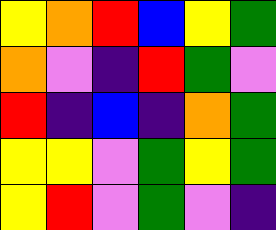[["yellow", "orange", "red", "blue", "yellow", "green"], ["orange", "violet", "indigo", "red", "green", "violet"], ["red", "indigo", "blue", "indigo", "orange", "green"], ["yellow", "yellow", "violet", "green", "yellow", "green"], ["yellow", "red", "violet", "green", "violet", "indigo"]]